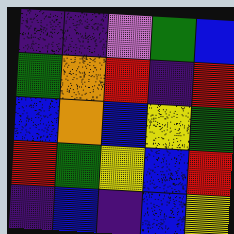[["indigo", "indigo", "violet", "green", "blue"], ["green", "orange", "red", "indigo", "red"], ["blue", "orange", "blue", "yellow", "green"], ["red", "green", "yellow", "blue", "red"], ["indigo", "blue", "indigo", "blue", "yellow"]]